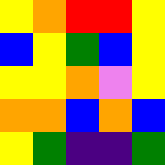[["yellow", "orange", "red", "red", "yellow"], ["blue", "yellow", "green", "blue", "yellow"], ["yellow", "yellow", "orange", "violet", "yellow"], ["orange", "orange", "blue", "orange", "blue"], ["yellow", "green", "indigo", "indigo", "green"]]